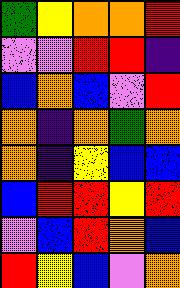[["green", "yellow", "orange", "orange", "red"], ["violet", "violet", "red", "red", "indigo"], ["blue", "orange", "blue", "violet", "red"], ["orange", "indigo", "orange", "green", "orange"], ["orange", "indigo", "yellow", "blue", "blue"], ["blue", "red", "red", "yellow", "red"], ["violet", "blue", "red", "orange", "blue"], ["red", "yellow", "blue", "violet", "orange"]]